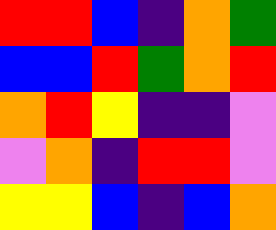[["red", "red", "blue", "indigo", "orange", "green"], ["blue", "blue", "red", "green", "orange", "red"], ["orange", "red", "yellow", "indigo", "indigo", "violet"], ["violet", "orange", "indigo", "red", "red", "violet"], ["yellow", "yellow", "blue", "indigo", "blue", "orange"]]